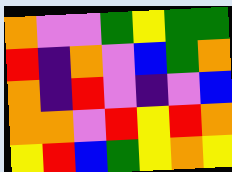[["orange", "violet", "violet", "green", "yellow", "green", "green"], ["red", "indigo", "orange", "violet", "blue", "green", "orange"], ["orange", "indigo", "red", "violet", "indigo", "violet", "blue"], ["orange", "orange", "violet", "red", "yellow", "red", "orange"], ["yellow", "red", "blue", "green", "yellow", "orange", "yellow"]]